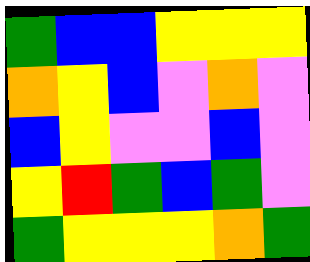[["green", "blue", "blue", "yellow", "yellow", "yellow"], ["orange", "yellow", "blue", "violet", "orange", "violet"], ["blue", "yellow", "violet", "violet", "blue", "violet"], ["yellow", "red", "green", "blue", "green", "violet"], ["green", "yellow", "yellow", "yellow", "orange", "green"]]